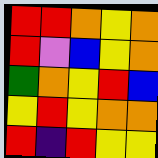[["red", "red", "orange", "yellow", "orange"], ["red", "violet", "blue", "yellow", "orange"], ["green", "orange", "yellow", "red", "blue"], ["yellow", "red", "yellow", "orange", "orange"], ["red", "indigo", "red", "yellow", "yellow"]]